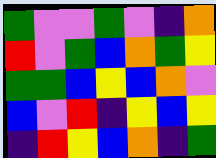[["green", "violet", "violet", "green", "violet", "indigo", "orange"], ["red", "violet", "green", "blue", "orange", "green", "yellow"], ["green", "green", "blue", "yellow", "blue", "orange", "violet"], ["blue", "violet", "red", "indigo", "yellow", "blue", "yellow"], ["indigo", "red", "yellow", "blue", "orange", "indigo", "green"]]